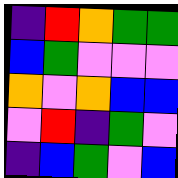[["indigo", "red", "orange", "green", "green"], ["blue", "green", "violet", "violet", "violet"], ["orange", "violet", "orange", "blue", "blue"], ["violet", "red", "indigo", "green", "violet"], ["indigo", "blue", "green", "violet", "blue"]]